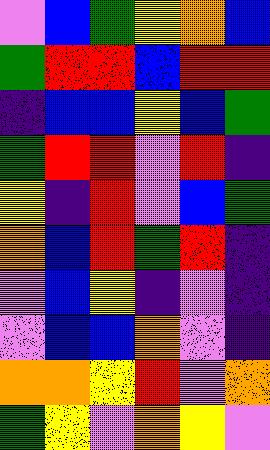[["violet", "blue", "green", "yellow", "orange", "blue"], ["green", "red", "red", "blue", "red", "red"], ["indigo", "blue", "blue", "yellow", "blue", "green"], ["green", "red", "red", "violet", "red", "indigo"], ["yellow", "indigo", "red", "violet", "blue", "green"], ["orange", "blue", "red", "green", "red", "indigo"], ["violet", "blue", "yellow", "indigo", "violet", "indigo"], ["violet", "blue", "blue", "orange", "violet", "indigo"], ["orange", "orange", "yellow", "red", "violet", "orange"], ["green", "yellow", "violet", "orange", "yellow", "violet"]]